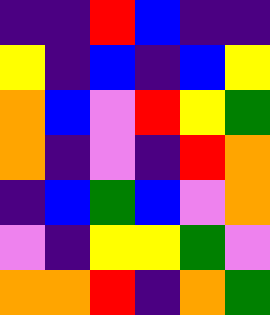[["indigo", "indigo", "red", "blue", "indigo", "indigo"], ["yellow", "indigo", "blue", "indigo", "blue", "yellow"], ["orange", "blue", "violet", "red", "yellow", "green"], ["orange", "indigo", "violet", "indigo", "red", "orange"], ["indigo", "blue", "green", "blue", "violet", "orange"], ["violet", "indigo", "yellow", "yellow", "green", "violet"], ["orange", "orange", "red", "indigo", "orange", "green"]]